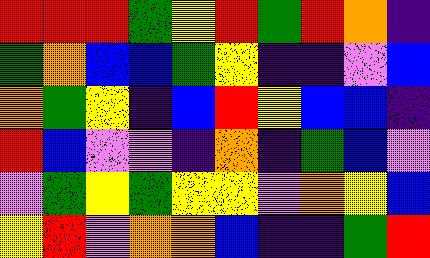[["red", "red", "red", "green", "yellow", "red", "green", "red", "orange", "indigo"], ["green", "orange", "blue", "blue", "green", "yellow", "indigo", "indigo", "violet", "blue"], ["orange", "green", "yellow", "indigo", "blue", "red", "yellow", "blue", "blue", "indigo"], ["red", "blue", "violet", "violet", "indigo", "orange", "indigo", "green", "blue", "violet"], ["violet", "green", "yellow", "green", "yellow", "yellow", "violet", "orange", "yellow", "blue"], ["yellow", "red", "violet", "orange", "orange", "blue", "indigo", "indigo", "green", "red"]]